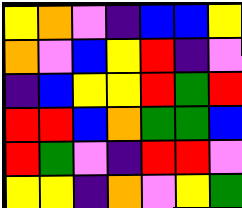[["yellow", "orange", "violet", "indigo", "blue", "blue", "yellow"], ["orange", "violet", "blue", "yellow", "red", "indigo", "violet"], ["indigo", "blue", "yellow", "yellow", "red", "green", "red"], ["red", "red", "blue", "orange", "green", "green", "blue"], ["red", "green", "violet", "indigo", "red", "red", "violet"], ["yellow", "yellow", "indigo", "orange", "violet", "yellow", "green"]]